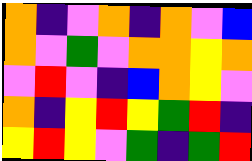[["orange", "indigo", "violet", "orange", "indigo", "orange", "violet", "blue"], ["orange", "violet", "green", "violet", "orange", "orange", "yellow", "orange"], ["violet", "red", "violet", "indigo", "blue", "orange", "yellow", "violet"], ["orange", "indigo", "yellow", "red", "yellow", "green", "red", "indigo"], ["yellow", "red", "yellow", "violet", "green", "indigo", "green", "red"]]